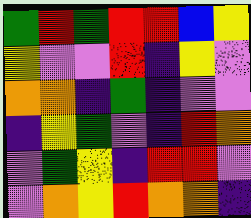[["green", "red", "green", "red", "red", "blue", "yellow"], ["yellow", "violet", "violet", "red", "indigo", "yellow", "violet"], ["orange", "orange", "indigo", "green", "indigo", "violet", "violet"], ["indigo", "yellow", "green", "violet", "indigo", "red", "orange"], ["violet", "green", "yellow", "indigo", "red", "red", "violet"], ["violet", "orange", "yellow", "red", "orange", "orange", "indigo"]]